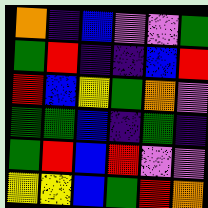[["orange", "indigo", "blue", "violet", "violet", "green"], ["green", "red", "indigo", "indigo", "blue", "red"], ["red", "blue", "yellow", "green", "orange", "violet"], ["green", "green", "blue", "indigo", "green", "indigo"], ["green", "red", "blue", "red", "violet", "violet"], ["yellow", "yellow", "blue", "green", "red", "orange"]]